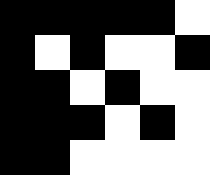[["black", "black", "black", "black", "black", "white"], ["black", "white", "black", "white", "white", "black"], ["black", "black", "white", "black", "white", "white"], ["black", "black", "black", "white", "black", "white"], ["black", "black", "white", "white", "white", "white"]]